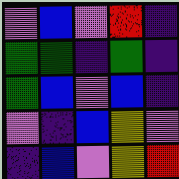[["violet", "blue", "violet", "red", "indigo"], ["green", "green", "indigo", "green", "indigo"], ["green", "blue", "violet", "blue", "indigo"], ["violet", "indigo", "blue", "yellow", "violet"], ["indigo", "blue", "violet", "yellow", "red"]]